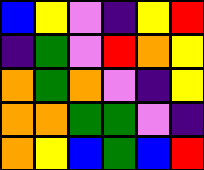[["blue", "yellow", "violet", "indigo", "yellow", "red"], ["indigo", "green", "violet", "red", "orange", "yellow"], ["orange", "green", "orange", "violet", "indigo", "yellow"], ["orange", "orange", "green", "green", "violet", "indigo"], ["orange", "yellow", "blue", "green", "blue", "red"]]